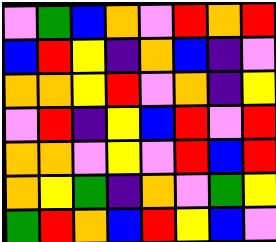[["violet", "green", "blue", "orange", "violet", "red", "orange", "red"], ["blue", "red", "yellow", "indigo", "orange", "blue", "indigo", "violet"], ["orange", "orange", "yellow", "red", "violet", "orange", "indigo", "yellow"], ["violet", "red", "indigo", "yellow", "blue", "red", "violet", "red"], ["orange", "orange", "violet", "yellow", "violet", "red", "blue", "red"], ["orange", "yellow", "green", "indigo", "orange", "violet", "green", "yellow"], ["green", "red", "orange", "blue", "red", "yellow", "blue", "violet"]]